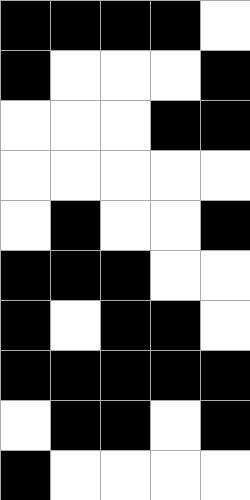[["black", "black", "black", "black", "white"], ["black", "white", "white", "white", "black"], ["white", "white", "white", "black", "black"], ["white", "white", "white", "white", "white"], ["white", "black", "white", "white", "black"], ["black", "black", "black", "white", "white"], ["black", "white", "black", "black", "white"], ["black", "black", "black", "black", "black"], ["white", "black", "black", "white", "black"], ["black", "white", "white", "white", "white"]]